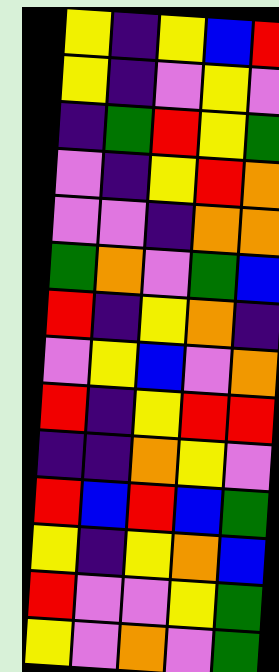[["yellow", "indigo", "yellow", "blue", "red"], ["yellow", "indigo", "violet", "yellow", "violet"], ["indigo", "green", "red", "yellow", "green"], ["violet", "indigo", "yellow", "red", "orange"], ["violet", "violet", "indigo", "orange", "orange"], ["green", "orange", "violet", "green", "blue"], ["red", "indigo", "yellow", "orange", "indigo"], ["violet", "yellow", "blue", "violet", "orange"], ["red", "indigo", "yellow", "red", "red"], ["indigo", "indigo", "orange", "yellow", "violet"], ["red", "blue", "red", "blue", "green"], ["yellow", "indigo", "yellow", "orange", "blue"], ["red", "violet", "violet", "yellow", "green"], ["yellow", "violet", "orange", "violet", "green"]]